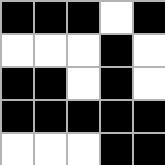[["black", "black", "black", "white", "black"], ["white", "white", "white", "black", "white"], ["black", "black", "white", "black", "white"], ["black", "black", "black", "black", "black"], ["white", "white", "white", "black", "black"]]